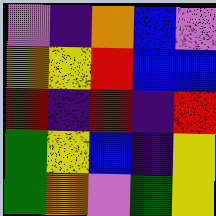[["violet", "indigo", "orange", "blue", "violet"], ["orange", "yellow", "red", "blue", "blue"], ["red", "indigo", "red", "indigo", "red"], ["green", "yellow", "blue", "indigo", "yellow"], ["green", "orange", "violet", "green", "yellow"]]